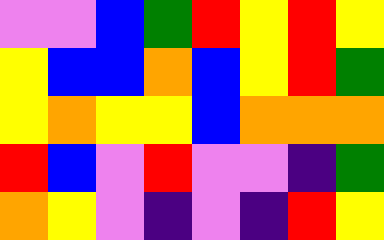[["violet", "violet", "blue", "green", "red", "yellow", "red", "yellow"], ["yellow", "blue", "blue", "orange", "blue", "yellow", "red", "green"], ["yellow", "orange", "yellow", "yellow", "blue", "orange", "orange", "orange"], ["red", "blue", "violet", "red", "violet", "violet", "indigo", "green"], ["orange", "yellow", "violet", "indigo", "violet", "indigo", "red", "yellow"]]